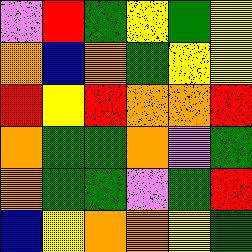[["violet", "red", "green", "yellow", "green", "yellow"], ["orange", "blue", "orange", "green", "yellow", "yellow"], ["red", "yellow", "red", "orange", "orange", "red"], ["orange", "green", "green", "orange", "violet", "green"], ["orange", "green", "green", "violet", "green", "red"], ["blue", "yellow", "orange", "orange", "yellow", "green"]]